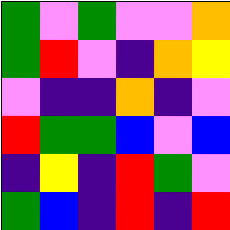[["green", "violet", "green", "violet", "violet", "orange"], ["green", "red", "violet", "indigo", "orange", "yellow"], ["violet", "indigo", "indigo", "orange", "indigo", "violet"], ["red", "green", "green", "blue", "violet", "blue"], ["indigo", "yellow", "indigo", "red", "green", "violet"], ["green", "blue", "indigo", "red", "indigo", "red"]]